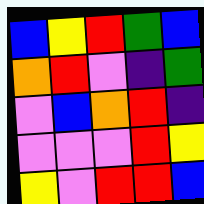[["blue", "yellow", "red", "green", "blue"], ["orange", "red", "violet", "indigo", "green"], ["violet", "blue", "orange", "red", "indigo"], ["violet", "violet", "violet", "red", "yellow"], ["yellow", "violet", "red", "red", "blue"]]